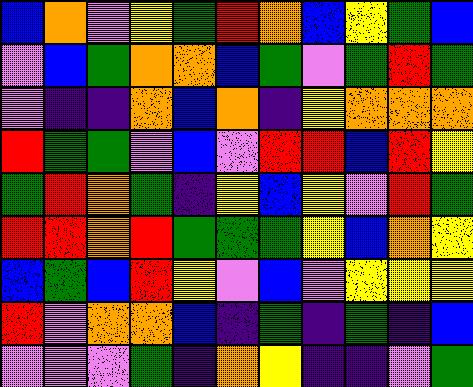[["blue", "orange", "violet", "yellow", "green", "red", "orange", "blue", "yellow", "green", "blue"], ["violet", "blue", "green", "orange", "orange", "blue", "green", "violet", "green", "red", "green"], ["violet", "indigo", "indigo", "orange", "blue", "orange", "indigo", "yellow", "orange", "orange", "orange"], ["red", "green", "green", "violet", "blue", "violet", "red", "red", "blue", "red", "yellow"], ["green", "red", "orange", "green", "indigo", "yellow", "blue", "yellow", "violet", "red", "green"], ["red", "red", "orange", "red", "green", "green", "green", "yellow", "blue", "orange", "yellow"], ["blue", "green", "blue", "red", "yellow", "violet", "blue", "violet", "yellow", "yellow", "yellow"], ["red", "violet", "orange", "orange", "blue", "indigo", "green", "indigo", "green", "indigo", "blue"], ["violet", "violet", "violet", "green", "indigo", "orange", "yellow", "indigo", "indigo", "violet", "green"]]